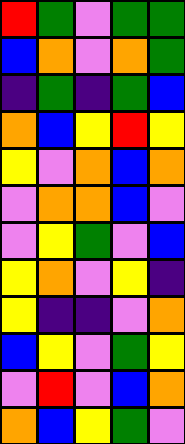[["red", "green", "violet", "green", "green"], ["blue", "orange", "violet", "orange", "green"], ["indigo", "green", "indigo", "green", "blue"], ["orange", "blue", "yellow", "red", "yellow"], ["yellow", "violet", "orange", "blue", "orange"], ["violet", "orange", "orange", "blue", "violet"], ["violet", "yellow", "green", "violet", "blue"], ["yellow", "orange", "violet", "yellow", "indigo"], ["yellow", "indigo", "indigo", "violet", "orange"], ["blue", "yellow", "violet", "green", "yellow"], ["violet", "red", "violet", "blue", "orange"], ["orange", "blue", "yellow", "green", "violet"]]